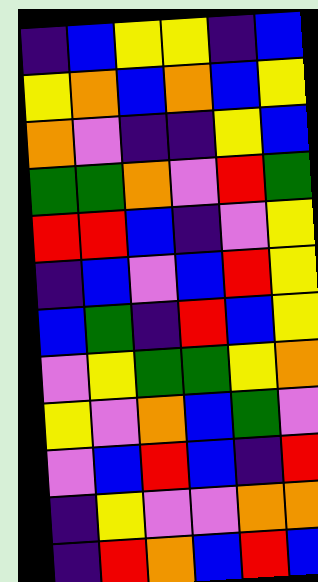[["indigo", "blue", "yellow", "yellow", "indigo", "blue"], ["yellow", "orange", "blue", "orange", "blue", "yellow"], ["orange", "violet", "indigo", "indigo", "yellow", "blue"], ["green", "green", "orange", "violet", "red", "green"], ["red", "red", "blue", "indigo", "violet", "yellow"], ["indigo", "blue", "violet", "blue", "red", "yellow"], ["blue", "green", "indigo", "red", "blue", "yellow"], ["violet", "yellow", "green", "green", "yellow", "orange"], ["yellow", "violet", "orange", "blue", "green", "violet"], ["violet", "blue", "red", "blue", "indigo", "red"], ["indigo", "yellow", "violet", "violet", "orange", "orange"], ["indigo", "red", "orange", "blue", "red", "blue"]]